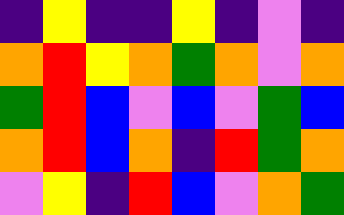[["indigo", "yellow", "indigo", "indigo", "yellow", "indigo", "violet", "indigo"], ["orange", "red", "yellow", "orange", "green", "orange", "violet", "orange"], ["green", "red", "blue", "violet", "blue", "violet", "green", "blue"], ["orange", "red", "blue", "orange", "indigo", "red", "green", "orange"], ["violet", "yellow", "indigo", "red", "blue", "violet", "orange", "green"]]